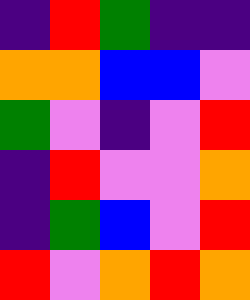[["indigo", "red", "green", "indigo", "indigo"], ["orange", "orange", "blue", "blue", "violet"], ["green", "violet", "indigo", "violet", "red"], ["indigo", "red", "violet", "violet", "orange"], ["indigo", "green", "blue", "violet", "red"], ["red", "violet", "orange", "red", "orange"]]